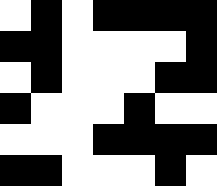[["white", "black", "white", "black", "black", "black", "black"], ["black", "black", "white", "white", "white", "white", "black"], ["white", "black", "white", "white", "white", "black", "black"], ["black", "white", "white", "white", "black", "white", "white"], ["white", "white", "white", "black", "black", "black", "black"], ["black", "black", "white", "white", "white", "black", "white"]]